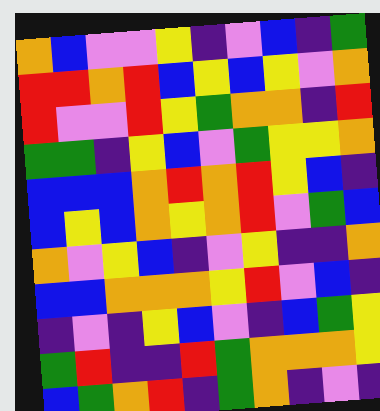[["orange", "blue", "violet", "violet", "yellow", "indigo", "violet", "blue", "indigo", "green"], ["red", "red", "orange", "red", "blue", "yellow", "blue", "yellow", "violet", "orange"], ["red", "violet", "violet", "red", "yellow", "green", "orange", "orange", "indigo", "red"], ["green", "green", "indigo", "yellow", "blue", "violet", "green", "yellow", "yellow", "orange"], ["blue", "blue", "blue", "orange", "red", "orange", "red", "yellow", "blue", "indigo"], ["blue", "yellow", "blue", "orange", "yellow", "orange", "red", "violet", "green", "blue"], ["orange", "violet", "yellow", "blue", "indigo", "violet", "yellow", "indigo", "indigo", "orange"], ["blue", "blue", "orange", "orange", "orange", "yellow", "red", "violet", "blue", "indigo"], ["indigo", "violet", "indigo", "yellow", "blue", "violet", "indigo", "blue", "green", "yellow"], ["green", "red", "indigo", "indigo", "red", "green", "orange", "orange", "orange", "yellow"], ["blue", "green", "orange", "red", "indigo", "green", "orange", "indigo", "violet", "indigo"]]